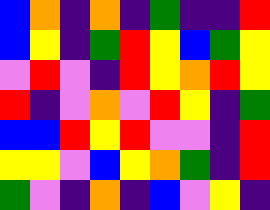[["blue", "orange", "indigo", "orange", "indigo", "green", "indigo", "indigo", "red"], ["blue", "yellow", "indigo", "green", "red", "yellow", "blue", "green", "yellow"], ["violet", "red", "violet", "indigo", "red", "yellow", "orange", "red", "yellow"], ["red", "indigo", "violet", "orange", "violet", "red", "yellow", "indigo", "green"], ["blue", "blue", "red", "yellow", "red", "violet", "violet", "indigo", "red"], ["yellow", "yellow", "violet", "blue", "yellow", "orange", "green", "indigo", "red"], ["green", "violet", "indigo", "orange", "indigo", "blue", "violet", "yellow", "indigo"]]